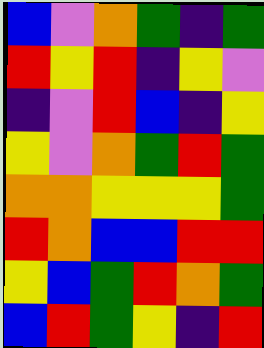[["blue", "violet", "orange", "green", "indigo", "green"], ["red", "yellow", "red", "indigo", "yellow", "violet"], ["indigo", "violet", "red", "blue", "indigo", "yellow"], ["yellow", "violet", "orange", "green", "red", "green"], ["orange", "orange", "yellow", "yellow", "yellow", "green"], ["red", "orange", "blue", "blue", "red", "red"], ["yellow", "blue", "green", "red", "orange", "green"], ["blue", "red", "green", "yellow", "indigo", "red"]]